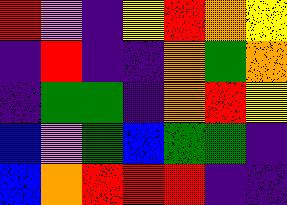[["red", "violet", "indigo", "yellow", "red", "orange", "yellow"], ["indigo", "red", "indigo", "indigo", "orange", "green", "orange"], ["indigo", "green", "green", "indigo", "orange", "red", "yellow"], ["blue", "violet", "green", "blue", "green", "green", "indigo"], ["blue", "orange", "red", "red", "red", "indigo", "indigo"]]